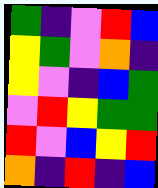[["green", "indigo", "violet", "red", "blue"], ["yellow", "green", "violet", "orange", "indigo"], ["yellow", "violet", "indigo", "blue", "green"], ["violet", "red", "yellow", "green", "green"], ["red", "violet", "blue", "yellow", "red"], ["orange", "indigo", "red", "indigo", "blue"]]